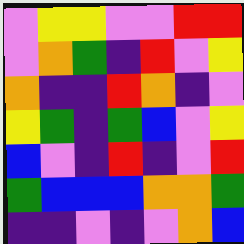[["violet", "yellow", "yellow", "violet", "violet", "red", "red"], ["violet", "orange", "green", "indigo", "red", "violet", "yellow"], ["orange", "indigo", "indigo", "red", "orange", "indigo", "violet"], ["yellow", "green", "indigo", "green", "blue", "violet", "yellow"], ["blue", "violet", "indigo", "red", "indigo", "violet", "red"], ["green", "blue", "blue", "blue", "orange", "orange", "green"], ["indigo", "indigo", "violet", "indigo", "violet", "orange", "blue"]]